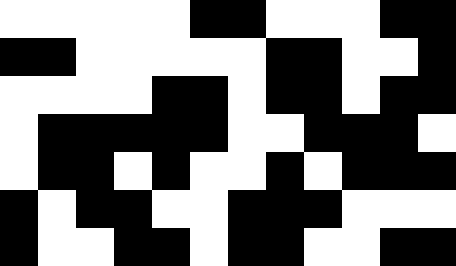[["white", "white", "white", "white", "white", "black", "black", "white", "white", "white", "black", "black"], ["black", "black", "white", "white", "white", "white", "white", "black", "black", "white", "white", "black"], ["white", "white", "white", "white", "black", "black", "white", "black", "black", "white", "black", "black"], ["white", "black", "black", "black", "black", "black", "white", "white", "black", "black", "black", "white"], ["white", "black", "black", "white", "black", "white", "white", "black", "white", "black", "black", "black"], ["black", "white", "black", "black", "white", "white", "black", "black", "black", "white", "white", "white"], ["black", "white", "white", "black", "black", "white", "black", "black", "white", "white", "black", "black"]]